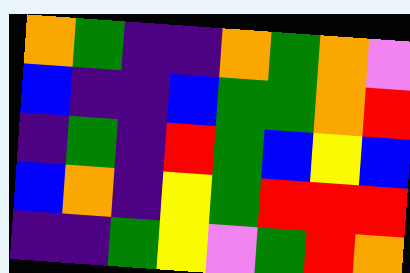[["orange", "green", "indigo", "indigo", "orange", "green", "orange", "violet"], ["blue", "indigo", "indigo", "blue", "green", "green", "orange", "red"], ["indigo", "green", "indigo", "red", "green", "blue", "yellow", "blue"], ["blue", "orange", "indigo", "yellow", "green", "red", "red", "red"], ["indigo", "indigo", "green", "yellow", "violet", "green", "red", "orange"]]